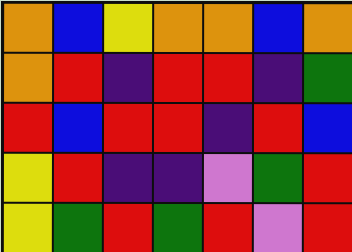[["orange", "blue", "yellow", "orange", "orange", "blue", "orange"], ["orange", "red", "indigo", "red", "red", "indigo", "green"], ["red", "blue", "red", "red", "indigo", "red", "blue"], ["yellow", "red", "indigo", "indigo", "violet", "green", "red"], ["yellow", "green", "red", "green", "red", "violet", "red"]]